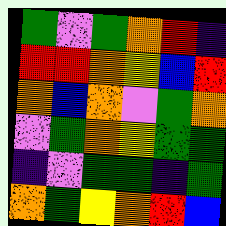[["green", "violet", "green", "orange", "red", "indigo"], ["red", "red", "orange", "yellow", "blue", "red"], ["orange", "blue", "orange", "violet", "green", "orange"], ["violet", "green", "orange", "yellow", "green", "green"], ["indigo", "violet", "green", "green", "indigo", "green"], ["orange", "green", "yellow", "orange", "red", "blue"]]